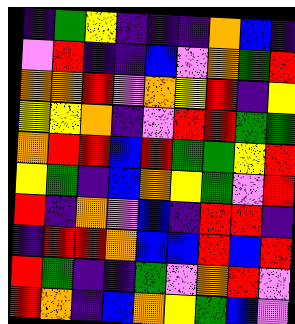[["indigo", "green", "yellow", "indigo", "indigo", "indigo", "orange", "blue", "indigo"], ["violet", "red", "indigo", "indigo", "blue", "violet", "orange", "green", "red"], ["orange", "orange", "red", "violet", "orange", "yellow", "red", "indigo", "yellow"], ["yellow", "yellow", "orange", "indigo", "violet", "red", "red", "green", "green"], ["orange", "red", "red", "blue", "red", "green", "green", "yellow", "red"], ["yellow", "green", "indigo", "blue", "orange", "yellow", "green", "violet", "red"], ["red", "indigo", "orange", "violet", "blue", "indigo", "red", "red", "indigo"], ["indigo", "red", "red", "orange", "blue", "blue", "red", "blue", "red"], ["red", "green", "indigo", "indigo", "green", "violet", "orange", "red", "violet"], ["red", "orange", "indigo", "blue", "orange", "yellow", "green", "blue", "violet"]]